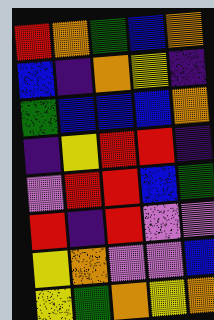[["red", "orange", "green", "blue", "orange"], ["blue", "indigo", "orange", "yellow", "indigo"], ["green", "blue", "blue", "blue", "orange"], ["indigo", "yellow", "red", "red", "indigo"], ["violet", "red", "red", "blue", "green"], ["red", "indigo", "red", "violet", "violet"], ["yellow", "orange", "violet", "violet", "blue"], ["yellow", "green", "orange", "yellow", "orange"]]